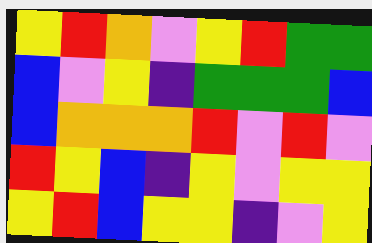[["yellow", "red", "orange", "violet", "yellow", "red", "green", "green"], ["blue", "violet", "yellow", "indigo", "green", "green", "green", "blue"], ["blue", "orange", "orange", "orange", "red", "violet", "red", "violet"], ["red", "yellow", "blue", "indigo", "yellow", "violet", "yellow", "yellow"], ["yellow", "red", "blue", "yellow", "yellow", "indigo", "violet", "yellow"]]